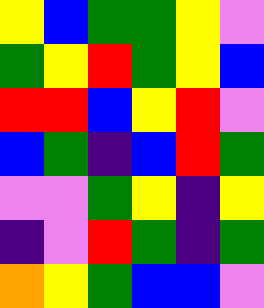[["yellow", "blue", "green", "green", "yellow", "violet"], ["green", "yellow", "red", "green", "yellow", "blue"], ["red", "red", "blue", "yellow", "red", "violet"], ["blue", "green", "indigo", "blue", "red", "green"], ["violet", "violet", "green", "yellow", "indigo", "yellow"], ["indigo", "violet", "red", "green", "indigo", "green"], ["orange", "yellow", "green", "blue", "blue", "violet"]]